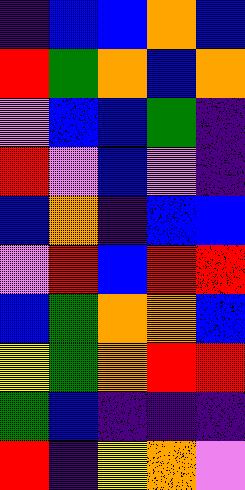[["indigo", "blue", "blue", "orange", "blue"], ["red", "green", "orange", "blue", "orange"], ["violet", "blue", "blue", "green", "indigo"], ["red", "violet", "blue", "violet", "indigo"], ["blue", "orange", "indigo", "blue", "blue"], ["violet", "red", "blue", "red", "red"], ["blue", "green", "orange", "orange", "blue"], ["yellow", "green", "orange", "red", "red"], ["green", "blue", "indigo", "indigo", "indigo"], ["red", "indigo", "yellow", "orange", "violet"]]